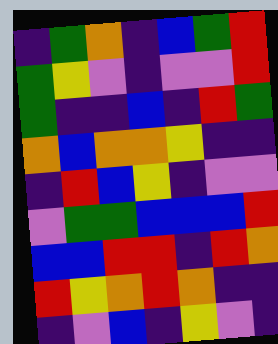[["indigo", "green", "orange", "indigo", "blue", "green", "red"], ["green", "yellow", "violet", "indigo", "violet", "violet", "red"], ["green", "indigo", "indigo", "blue", "indigo", "red", "green"], ["orange", "blue", "orange", "orange", "yellow", "indigo", "indigo"], ["indigo", "red", "blue", "yellow", "indigo", "violet", "violet"], ["violet", "green", "green", "blue", "blue", "blue", "red"], ["blue", "blue", "red", "red", "indigo", "red", "orange"], ["red", "yellow", "orange", "red", "orange", "indigo", "indigo"], ["indigo", "violet", "blue", "indigo", "yellow", "violet", "indigo"]]